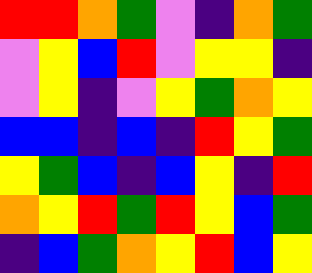[["red", "red", "orange", "green", "violet", "indigo", "orange", "green"], ["violet", "yellow", "blue", "red", "violet", "yellow", "yellow", "indigo"], ["violet", "yellow", "indigo", "violet", "yellow", "green", "orange", "yellow"], ["blue", "blue", "indigo", "blue", "indigo", "red", "yellow", "green"], ["yellow", "green", "blue", "indigo", "blue", "yellow", "indigo", "red"], ["orange", "yellow", "red", "green", "red", "yellow", "blue", "green"], ["indigo", "blue", "green", "orange", "yellow", "red", "blue", "yellow"]]